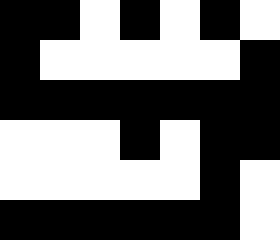[["black", "black", "white", "black", "white", "black", "white"], ["black", "white", "white", "white", "white", "white", "black"], ["black", "black", "black", "black", "black", "black", "black"], ["white", "white", "white", "black", "white", "black", "black"], ["white", "white", "white", "white", "white", "black", "white"], ["black", "black", "black", "black", "black", "black", "white"]]